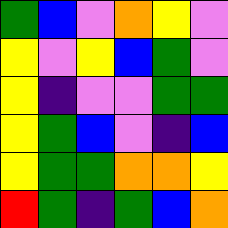[["green", "blue", "violet", "orange", "yellow", "violet"], ["yellow", "violet", "yellow", "blue", "green", "violet"], ["yellow", "indigo", "violet", "violet", "green", "green"], ["yellow", "green", "blue", "violet", "indigo", "blue"], ["yellow", "green", "green", "orange", "orange", "yellow"], ["red", "green", "indigo", "green", "blue", "orange"]]